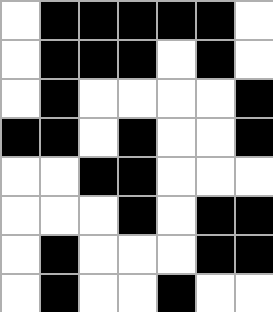[["white", "black", "black", "black", "black", "black", "white"], ["white", "black", "black", "black", "white", "black", "white"], ["white", "black", "white", "white", "white", "white", "black"], ["black", "black", "white", "black", "white", "white", "black"], ["white", "white", "black", "black", "white", "white", "white"], ["white", "white", "white", "black", "white", "black", "black"], ["white", "black", "white", "white", "white", "black", "black"], ["white", "black", "white", "white", "black", "white", "white"]]